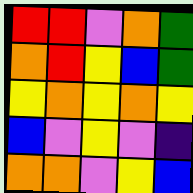[["red", "red", "violet", "orange", "green"], ["orange", "red", "yellow", "blue", "green"], ["yellow", "orange", "yellow", "orange", "yellow"], ["blue", "violet", "yellow", "violet", "indigo"], ["orange", "orange", "violet", "yellow", "blue"]]